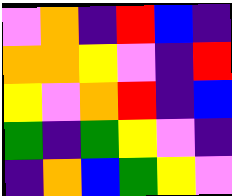[["violet", "orange", "indigo", "red", "blue", "indigo"], ["orange", "orange", "yellow", "violet", "indigo", "red"], ["yellow", "violet", "orange", "red", "indigo", "blue"], ["green", "indigo", "green", "yellow", "violet", "indigo"], ["indigo", "orange", "blue", "green", "yellow", "violet"]]